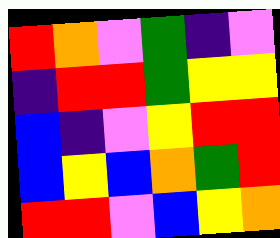[["red", "orange", "violet", "green", "indigo", "violet"], ["indigo", "red", "red", "green", "yellow", "yellow"], ["blue", "indigo", "violet", "yellow", "red", "red"], ["blue", "yellow", "blue", "orange", "green", "red"], ["red", "red", "violet", "blue", "yellow", "orange"]]